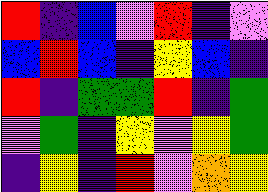[["red", "indigo", "blue", "violet", "red", "indigo", "violet"], ["blue", "red", "blue", "indigo", "yellow", "blue", "indigo"], ["red", "indigo", "green", "green", "red", "indigo", "green"], ["violet", "green", "indigo", "yellow", "violet", "yellow", "green"], ["indigo", "yellow", "indigo", "red", "violet", "orange", "yellow"]]